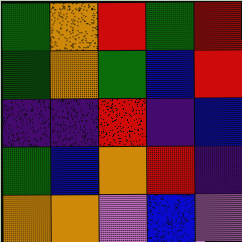[["green", "orange", "red", "green", "red"], ["green", "orange", "green", "blue", "red"], ["indigo", "indigo", "red", "indigo", "blue"], ["green", "blue", "orange", "red", "indigo"], ["orange", "orange", "violet", "blue", "violet"]]